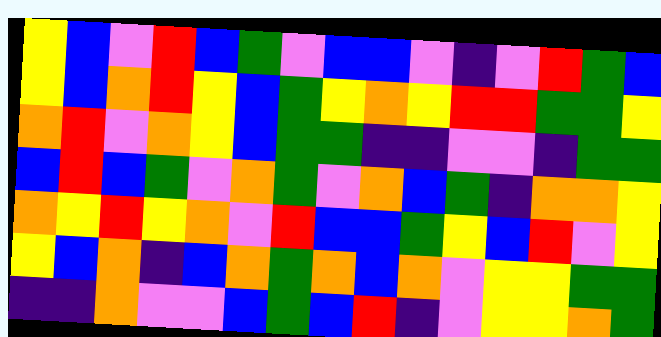[["yellow", "blue", "violet", "red", "blue", "green", "violet", "blue", "blue", "violet", "indigo", "violet", "red", "green", "blue"], ["yellow", "blue", "orange", "red", "yellow", "blue", "green", "yellow", "orange", "yellow", "red", "red", "green", "green", "yellow"], ["orange", "red", "violet", "orange", "yellow", "blue", "green", "green", "indigo", "indigo", "violet", "violet", "indigo", "green", "green"], ["blue", "red", "blue", "green", "violet", "orange", "green", "violet", "orange", "blue", "green", "indigo", "orange", "orange", "yellow"], ["orange", "yellow", "red", "yellow", "orange", "violet", "red", "blue", "blue", "green", "yellow", "blue", "red", "violet", "yellow"], ["yellow", "blue", "orange", "indigo", "blue", "orange", "green", "orange", "blue", "orange", "violet", "yellow", "yellow", "green", "green"], ["indigo", "indigo", "orange", "violet", "violet", "blue", "green", "blue", "red", "indigo", "violet", "yellow", "yellow", "orange", "green"]]